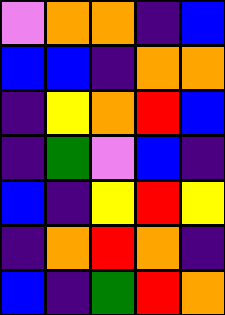[["violet", "orange", "orange", "indigo", "blue"], ["blue", "blue", "indigo", "orange", "orange"], ["indigo", "yellow", "orange", "red", "blue"], ["indigo", "green", "violet", "blue", "indigo"], ["blue", "indigo", "yellow", "red", "yellow"], ["indigo", "orange", "red", "orange", "indigo"], ["blue", "indigo", "green", "red", "orange"]]